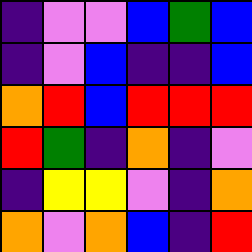[["indigo", "violet", "violet", "blue", "green", "blue"], ["indigo", "violet", "blue", "indigo", "indigo", "blue"], ["orange", "red", "blue", "red", "red", "red"], ["red", "green", "indigo", "orange", "indigo", "violet"], ["indigo", "yellow", "yellow", "violet", "indigo", "orange"], ["orange", "violet", "orange", "blue", "indigo", "red"]]